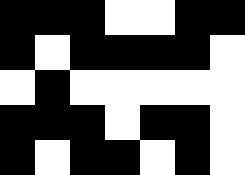[["black", "black", "black", "white", "white", "black", "black"], ["black", "white", "black", "black", "black", "black", "white"], ["white", "black", "white", "white", "white", "white", "white"], ["black", "black", "black", "white", "black", "black", "white"], ["black", "white", "black", "black", "white", "black", "white"]]